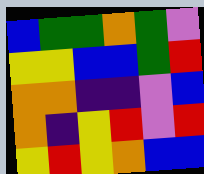[["blue", "green", "green", "orange", "green", "violet"], ["yellow", "yellow", "blue", "blue", "green", "red"], ["orange", "orange", "indigo", "indigo", "violet", "blue"], ["orange", "indigo", "yellow", "red", "violet", "red"], ["yellow", "red", "yellow", "orange", "blue", "blue"]]